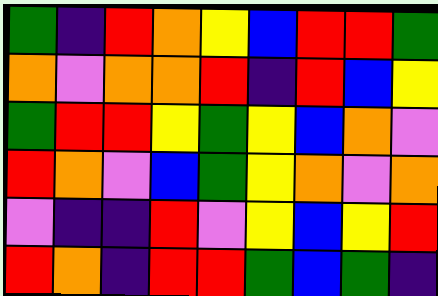[["green", "indigo", "red", "orange", "yellow", "blue", "red", "red", "green"], ["orange", "violet", "orange", "orange", "red", "indigo", "red", "blue", "yellow"], ["green", "red", "red", "yellow", "green", "yellow", "blue", "orange", "violet"], ["red", "orange", "violet", "blue", "green", "yellow", "orange", "violet", "orange"], ["violet", "indigo", "indigo", "red", "violet", "yellow", "blue", "yellow", "red"], ["red", "orange", "indigo", "red", "red", "green", "blue", "green", "indigo"]]